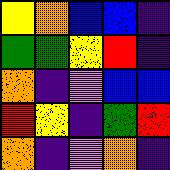[["yellow", "orange", "blue", "blue", "indigo"], ["green", "green", "yellow", "red", "indigo"], ["orange", "indigo", "violet", "blue", "blue"], ["red", "yellow", "indigo", "green", "red"], ["orange", "indigo", "violet", "orange", "indigo"]]